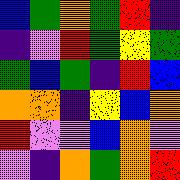[["blue", "green", "orange", "green", "red", "indigo"], ["indigo", "violet", "red", "green", "yellow", "green"], ["green", "blue", "green", "indigo", "red", "blue"], ["orange", "orange", "indigo", "yellow", "blue", "orange"], ["red", "violet", "violet", "blue", "orange", "violet"], ["violet", "indigo", "orange", "green", "orange", "red"]]